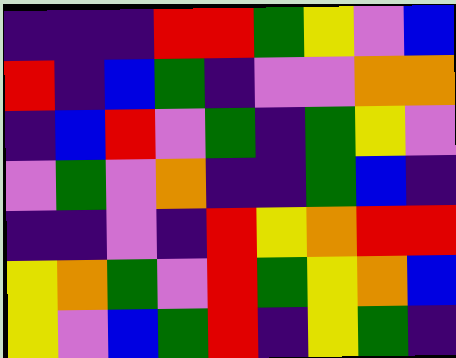[["indigo", "indigo", "indigo", "red", "red", "green", "yellow", "violet", "blue"], ["red", "indigo", "blue", "green", "indigo", "violet", "violet", "orange", "orange"], ["indigo", "blue", "red", "violet", "green", "indigo", "green", "yellow", "violet"], ["violet", "green", "violet", "orange", "indigo", "indigo", "green", "blue", "indigo"], ["indigo", "indigo", "violet", "indigo", "red", "yellow", "orange", "red", "red"], ["yellow", "orange", "green", "violet", "red", "green", "yellow", "orange", "blue"], ["yellow", "violet", "blue", "green", "red", "indigo", "yellow", "green", "indigo"]]